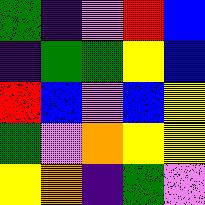[["green", "indigo", "violet", "red", "blue"], ["indigo", "green", "green", "yellow", "blue"], ["red", "blue", "violet", "blue", "yellow"], ["green", "violet", "orange", "yellow", "yellow"], ["yellow", "orange", "indigo", "green", "violet"]]